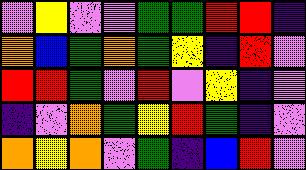[["violet", "yellow", "violet", "violet", "green", "green", "red", "red", "indigo"], ["orange", "blue", "green", "orange", "green", "yellow", "indigo", "red", "violet"], ["red", "red", "green", "violet", "red", "violet", "yellow", "indigo", "violet"], ["indigo", "violet", "orange", "green", "yellow", "red", "green", "indigo", "violet"], ["orange", "yellow", "orange", "violet", "green", "indigo", "blue", "red", "violet"]]